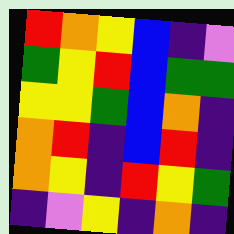[["red", "orange", "yellow", "blue", "indigo", "violet"], ["green", "yellow", "red", "blue", "green", "green"], ["yellow", "yellow", "green", "blue", "orange", "indigo"], ["orange", "red", "indigo", "blue", "red", "indigo"], ["orange", "yellow", "indigo", "red", "yellow", "green"], ["indigo", "violet", "yellow", "indigo", "orange", "indigo"]]